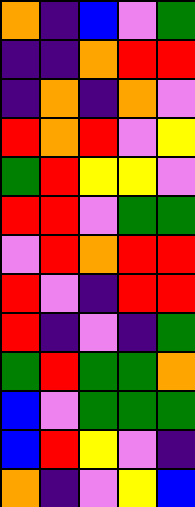[["orange", "indigo", "blue", "violet", "green"], ["indigo", "indigo", "orange", "red", "red"], ["indigo", "orange", "indigo", "orange", "violet"], ["red", "orange", "red", "violet", "yellow"], ["green", "red", "yellow", "yellow", "violet"], ["red", "red", "violet", "green", "green"], ["violet", "red", "orange", "red", "red"], ["red", "violet", "indigo", "red", "red"], ["red", "indigo", "violet", "indigo", "green"], ["green", "red", "green", "green", "orange"], ["blue", "violet", "green", "green", "green"], ["blue", "red", "yellow", "violet", "indigo"], ["orange", "indigo", "violet", "yellow", "blue"]]